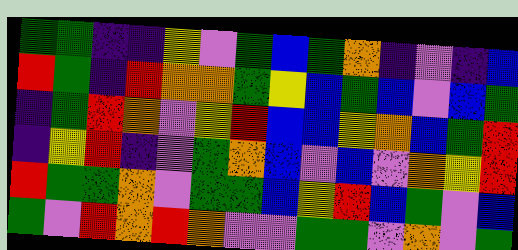[["green", "green", "indigo", "indigo", "yellow", "violet", "green", "blue", "green", "orange", "indigo", "violet", "indigo", "blue"], ["red", "green", "indigo", "red", "orange", "orange", "green", "yellow", "blue", "green", "blue", "violet", "blue", "green"], ["indigo", "green", "red", "orange", "violet", "yellow", "red", "blue", "blue", "yellow", "orange", "blue", "green", "red"], ["indigo", "yellow", "red", "indigo", "violet", "green", "orange", "blue", "violet", "blue", "violet", "orange", "yellow", "red"], ["red", "green", "green", "orange", "violet", "green", "green", "blue", "yellow", "red", "blue", "green", "violet", "blue"], ["green", "violet", "red", "orange", "red", "orange", "violet", "violet", "green", "green", "violet", "orange", "violet", "green"]]